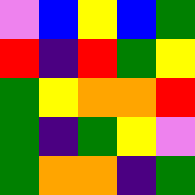[["violet", "blue", "yellow", "blue", "green"], ["red", "indigo", "red", "green", "yellow"], ["green", "yellow", "orange", "orange", "red"], ["green", "indigo", "green", "yellow", "violet"], ["green", "orange", "orange", "indigo", "green"]]